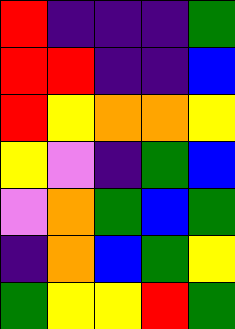[["red", "indigo", "indigo", "indigo", "green"], ["red", "red", "indigo", "indigo", "blue"], ["red", "yellow", "orange", "orange", "yellow"], ["yellow", "violet", "indigo", "green", "blue"], ["violet", "orange", "green", "blue", "green"], ["indigo", "orange", "blue", "green", "yellow"], ["green", "yellow", "yellow", "red", "green"]]